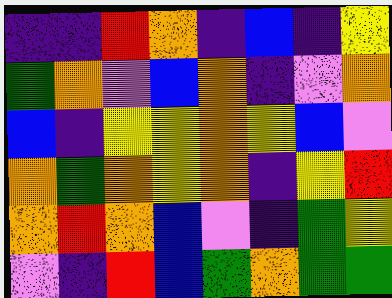[["indigo", "indigo", "red", "orange", "indigo", "blue", "indigo", "yellow"], ["green", "orange", "violet", "blue", "orange", "indigo", "violet", "orange"], ["blue", "indigo", "yellow", "yellow", "orange", "yellow", "blue", "violet"], ["orange", "green", "orange", "yellow", "orange", "indigo", "yellow", "red"], ["orange", "red", "orange", "blue", "violet", "indigo", "green", "yellow"], ["violet", "indigo", "red", "blue", "green", "orange", "green", "green"]]